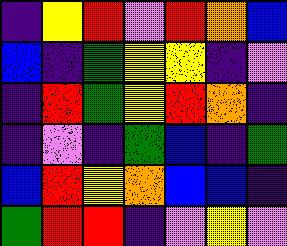[["indigo", "yellow", "red", "violet", "red", "orange", "blue"], ["blue", "indigo", "green", "yellow", "yellow", "indigo", "violet"], ["indigo", "red", "green", "yellow", "red", "orange", "indigo"], ["indigo", "violet", "indigo", "green", "blue", "indigo", "green"], ["blue", "red", "yellow", "orange", "blue", "blue", "indigo"], ["green", "red", "red", "indigo", "violet", "yellow", "violet"]]